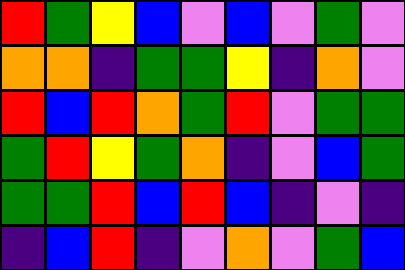[["red", "green", "yellow", "blue", "violet", "blue", "violet", "green", "violet"], ["orange", "orange", "indigo", "green", "green", "yellow", "indigo", "orange", "violet"], ["red", "blue", "red", "orange", "green", "red", "violet", "green", "green"], ["green", "red", "yellow", "green", "orange", "indigo", "violet", "blue", "green"], ["green", "green", "red", "blue", "red", "blue", "indigo", "violet", "indigo"], ["indigo", "blue", "red", "indigo", "violet", "orange", "violet", "green", "blue"]]